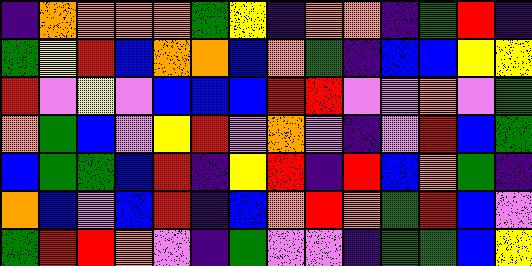[["indigo", "orange", "orange", "orange", "orange", "green", "yellow", "indigo", "orange", "orange", "indigo", "green", "red", "indigo"], ["green", "yellow", "red", "blue", "orange", "orange", "blue", "orange", "green", "indigo", "blue", "blue", "yellow", "yellow"], ["red", "violet", "yellow", "violet", "blue", "blue", "blue", "red", "red", "violet", "violet", "orange", "violet", "green"], ["orange", "green", "blue", "violet", "yellow", "red", "violet", "orange", "violet", "indigo", "violet", "red", "blue", "green"], ["blue", "green", "green", "blue", "red", "indigo", "yellow", "red", "indigo", "red", "blue", "orange", "green", "indigo"], ["orange", "blue", "violet", "blue", "red", "indigo", "blue", "orange", "red", "orange", "green", "red", "blue", "violet"], ["green", "red", "red", "orange", "violet", "indigo", "green", "violet", "violet", "indigo", "green", "green", "blue", "yellow"]]